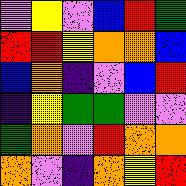[["violet", "yellow", "violet", "blue", "red", "green"], ["red", "red", "yellow", "orange", "orange", "blue"], ["blue", "orange", "indigo", "violet", "blue", "red"], ["indigo", "yellow", "green", "green", "violet", "violet"], ["green", "orange", "violet", "red", "orange", "orange"], ["orange", "violet", "indigo", "orange", "yellow", "red"]]